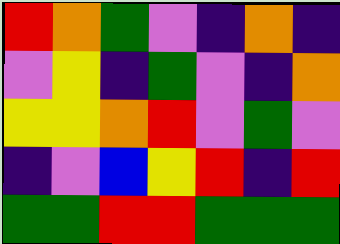[["red", "orange", "green", "violet", "indigo", "orange", "indigo"], ["violet", "yellow", "indigo", "green", "violet", "indigo", "orange"], ["yellow", "yellow", "orange", "red", "violet", "green", "violet"], ["indigo", "violet", "blue", "yellow", "red", "indigo", "red"], ["green", "green", "red", "red", "green", "green", "green"]]